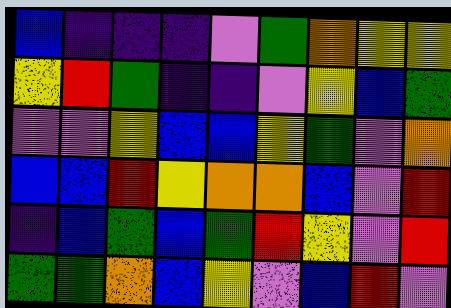[["blue", "indigo", "indigo", "indigo", "violet", "green", "orange", "yellow", "yellow"], ["yellow", "red", "green", "indigo", "indigo", "violet", "yellow", "blue", "green"], ["violet", "violet", "yellow", "blue", "blue", "yellow", "green", "violet", "orange"], ["blue", "blue", "red", "yellow", "orange", "orange", "blue", "violet", "red"], ["indigo", "blue", "green", "blue", "green", "red", "yellow", "violet", "red"], ["green", "green", "orange", "blue", "yellow", "violet", "blue", "red", "violet"]]